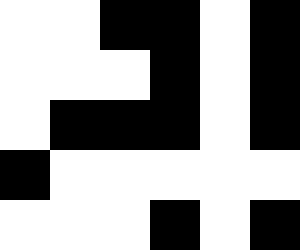[["white", "white", "black", "black", "white", "black"], ["white", "white", "white", "black", "white", "black"], ["white", "black", "black", "black", "white", "black"], ["black", "white", "white", "white", "white", "white"], ["white", "white", "white", "black", "white", "black"]]